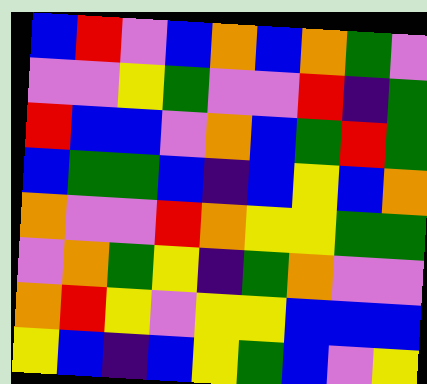[["blue", "red", "violet", "blue", "orange", "blue", "orange", "green", "violet"], ["violet", "violet", "yellow", "green", "violet", "violet", "red", "indigo", "green"], ["red", "blue", "blue", "violet", "orange", "blue", "green", "red", "green"], ["blue", "green", "green", "blue", "indigo", "blue", "yellow", "blue", "orange"], ["orange", "violet", "violet", "red", "orange", "yellow", "yellow", "green", "green"], ["violet", "orange", "green", "yellow", "indigo", "green", "orange", "violet", "violet"], ["orange", "red", "yellow", "violet", "yellow", "yellow", "blue", "blue", "blue"], ["yellow", "blue", "indigo", "blue", "yellow", "green", "blue", "violet", "yellow"]]